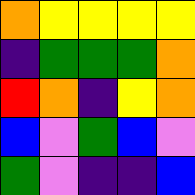[["orange", "yellow", "yellow", "yellow", "yellow"], ["indigo", "green", "green", "green", "orange"], ["red", "orange", "indigo", "yellow", "orange"], ["blue", "violet", "green", "blue", "violet"], ["green", "violet", "indigo", "indigo", "blue"]]